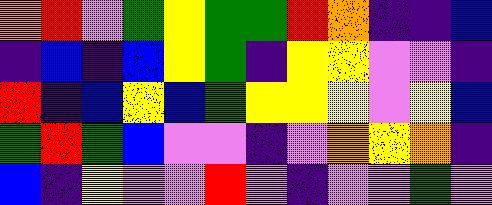[["orange", "red", "violet", "green", "yellow", "green", "green", "red", "orange", "indigo", "indigo", "blue"], ["indigo", "blue", "indigo", "blue", "yellow", "green", "indigo", "yellow", "yellow", "violet", "violet", "indigo"], ["red", "indigo", "blue", "yellow", "blue", "green", "yellow", "yellow", "yellow", "violet", "yellow", "blue"], ["green", "red", "green", "blue", "violet", "violet", "indigo", "violet", "orange", "yellow", "orange", "indigo"], ["blue", "indigo", "yellow", "violet", "violet", "red", "violet", "indigo", "violet", "violet", "green", "violet"]]